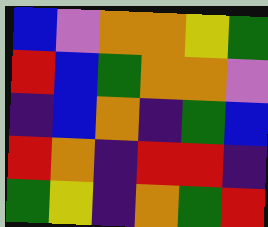[["blue", "violet", "orange", "orange", "yellow", "green"], ["red", "blue", "green", "orange", "orange", "violet"], ["indigo", "blue", "orange", "indigo", "green", "blue"], ["red", "orange", "indigo", "red", "red", "indigo"], ["green", "yellow", "indigo", "orange", "green", "red"]]